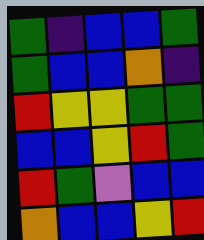[["green", "indigo", "blue", "blue", "green"], ["green", "blue", "blue", "orange", "indigo"], ["red", "yellow", "yellow", "green", "green"], ["blue", "blue", "yellow", "red", "green"], ["red", "green", "violet", "blue", "blue"], ["orange", "blue", "blue", "yellow", "red"]]